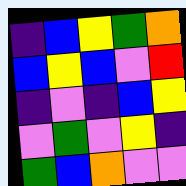[["indigo", "blue", "yellow", "green", "orange"], ["blue", "yellow", "blue", "violet", "red"], ["indigo", "violet", "indigo", "blue", "yellow"], ["violet", "green", "violet", "yellow", "indigo"], ["green", "blue", "orange", "violet", "violet"]]